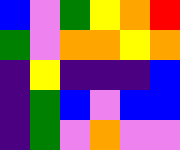[["blue", "violet", "green", "yellow", "orange", "red"], ["green", "violet", "orange", "orange", "yellow", "orange"], ["indigo", "yellow", "indigo", "indigo", "indigo", "blue"], ["indigo", "green", "blue", "violet", "blue", "blue"], ["indigo", "green", "violet", "orange", "violet", "violet"]]